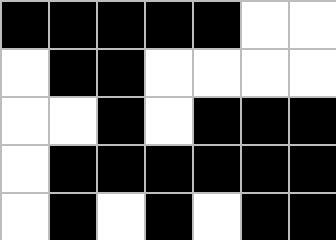[["black", "black", "black", "black", "black", "white", "white"], ["white", "black", "black", "white", "white", "white", "white"], ["white", "white", "black", "white", "black", "black", "black"], ["white", "black", "black", "black", "black", "black", "black"], ["white", "black", "white", "black", "white", "black", "black"]]